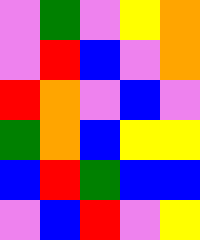[["violet", "green", "violet", "yellow", "orange"], ["violet", "red", "blue", "violet", "orange"], ["red", "orange", "violet", "blue", "violet"], ["green", "orange", "blue", "yellow", "yellow"], ["blue", "red", "green", "blue", "blue"], ["violet", "blue", "red", "violet", "yellow"]]